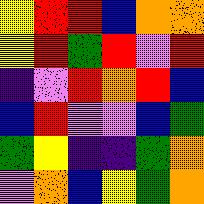[["yellow", "red", "red", "blue", "orange", "orange"], ["yellow", "red", "green", "red", "violet", "red"], ["indigo", "violet", "red", "orange", "red", "blue"], ["blue", "red", "violet", "violet", "blue", "green"], ["green", "yellow", "indigo", "indigo", "green", "orange"], ["violet", "orange", "blue", "yellow", "green", "orange"]]